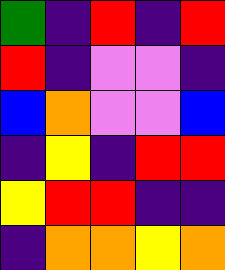[["green", "indigo", "red", "indigo", "red"], ["red", "indigo", "violet", "violet", "indigo"], ["blue", "orange", "violet", "violet", "blue"], ["indigo", "yellow", "indigo", "red", "red"], ["yellow", "red", "red", "indigo", "indigo"], ["indigo", "orange", "orange", "yellow", "orange"]]